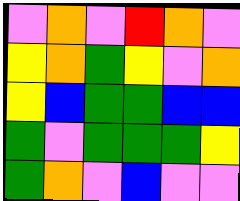[["violet", "orange", "violet", "red", "orange", "violet"], ["yellow", "orange", "green", "yellow", "violet", "orange"], ["yellow", "blue", "green", "green", "blue", "blue"], ["green", "violet", "green", "green", "green", "yellow"], ["green", "orange", "violet", "blue", "violet", "violet"]]